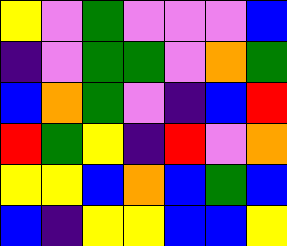[["yellow", "violet", "green", "violet", "violet", "violet", "blue"], ["indigo", "violet", "green", "green", "violet", "orange", "green"], ["blue", "orange", "green", "violet", "indigo", "blue", "red"], ["red", "green", "yellow", "indigo", "red", "violet", "orange"], ["yellow", "yellow", "blue", "orange", "blue", "green", "blue"], ["blue", "indigo", "yellow", "yellow", "blue", "blue", "yellow"]]